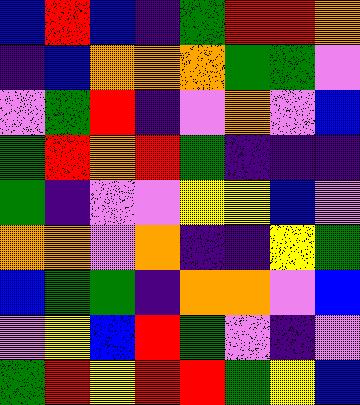[["blue", "red", "blue", "indigo", "green", "red", "red", "orange"], ["indigo", "blue", "orange", "orange", "orange", "green", "green", "violet"], ["violet", "green", "red", "indigo", "violet", "orange", "violet", "blue"], ["green", "red", "orange", "red", "green", "indigo", "indigo", "indigo"], ["green", "indigo", "violet", "violet", "yellow", "yellow", "blue", "violet"], ["orange", "orange", "violet", "orange", "indigo", "indigo", "yellow", "green"], ["blue", "green", "green", "indigo", "orange", "orange", "violet", "blue"], ["violet", "yellow", "blue", "red", "green", "violet", "indigo", "violet"], ["green", "red", "yellow", "red", "red", "green", "yellow", "blue"]]